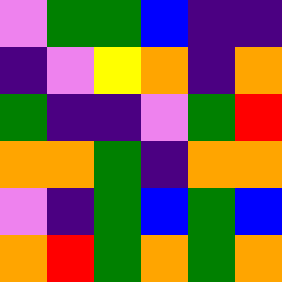[["violet", "green", "green", "blue", "indigo", "indigo"], ["indigo", "violet", "yellow", "orange", "indigo", "orange"], ["green", "indigo", "indigo", "violet", "green", "red"], ["orange", "orange", "green", "indigo", "orange", "orange"], ["violet", "indigo", "green", "blue", "green", "blue"], ["orange", "red", "green", "orange", "green", "orange"]]